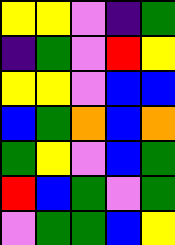[["yellow", "yellow", "violet", "indigo", "green"], ["indigo", "green", "violet", "red", "yellow"], ["yellow", "yellow", "violet", "blue", "blue"], ["blue", "green", "orange", "blue", "orange"], ["green", "yellow", "violet", "blue", "green"], ["red", "blue", "green", "violet", "green"], ["violet", "green", "green", "blue", "yellow"]]